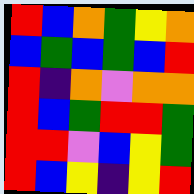[["red", "blue", "orange", "green", "yellow", "orange"], ["blue", "green", "blue", "green", "blue", "red"], ["red", "indigo", "orange", "violet", "orange", "orange"], ["red", "blue", "green", "red", "red", "green"], ["red", "red", "violet", "blue", "yellow", "green"], ["red", "blue", "yellow", "indigo", "yellow", "red"]]